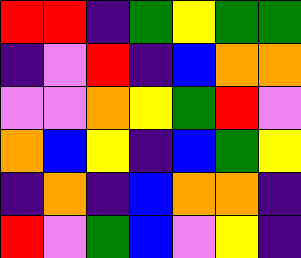[["red", "red", "indigo", "green", "yellow", "green", "green"], ["indigo", "violet", "red", "indigo", "blue", "orange", "orange"], ["violet", "violet", "orange", "yellow", "green", "red", "violet"], ["orange", "blue", "yellow", "indigo", "blue", "green", "yellow"], ["indigo", "orange", "indigo", "blue", "orange", "orange", "indigo"], ["red", "violet", "green", "blue", "violet", "yellow", "indigo"]]